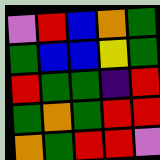[["violet", "red", "blue", "orange", "green"], ["green", "blue", "blue", "yellow", "green"], ["red", "green", "green", "indigo", "red"], ["green", "orange", "green", "red", "red"], ["orange", "green", "red", "red", "violet"]]